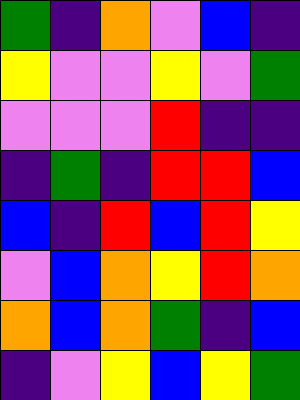[["green", "indigo", "orange", "violet", "blue", "indigo"], ["yellow", "violet", "violet", "yellow", "violet", "green"], ["violet", "violet", "violet", "red", "indigo", "indigo"], ["indigo", "green", "indigo", "red", "red", "blue"], ["blue", "indigo", "red", "blue", "red", "yellow"], ["violet", "blue", "orange", "yellow", "red", "orange"], ["orange", "blue", "orange", "green", "indigo", "blue"], ["indigo", "violet", "yellow", "blue", "yellow", "green"]]